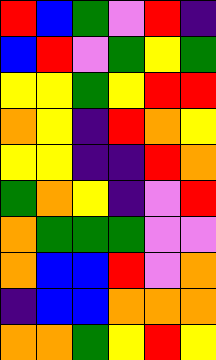[["red", "blue", "green", "violet", "red", "indigo"], ["blue", "red", "violet", "green", "yellow", "green"], ["yellow", "yellow", "green", "yellow", "red", "red"], ["orange", "yellow", "indigo", "red", "orange", "yellow"], ["yellow", "yellow", "indigo", "indigo", "red", "orange"], ["green", "orange", "yellow", "indigo", "violet", "red"], ["orange", "green", "green", "green", "violet", "violet"], ["orange", "blue", "blue", "red", "violet", "orange"], ["indigo", "blue", "blue", "orange", "orange", "orange"], ["orange", "orange", "green", "yellow", "red", "yellow"]]